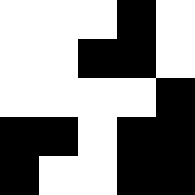[["white", "white", "white", "black", "white"], ["white", "white", "black", "black", "white"], ["white", "white", "white", "white", "black"], ["black", "black", "white", "black", "black"], ["black", "white", "white", "black", "black"]]